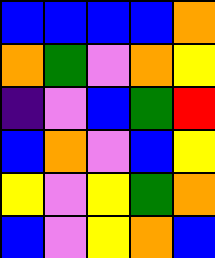[["blue", "blue", "blue", "blue", "orange"], ["orange", "green", "violet", "orange", "yellow"], ["indigo", "violet", "blue", "green", "red"], ["blue", "orange", "violet", "blue", "yellow"], ["yellow", "violet", "yellow", "green", "orange"], ["blue", "violet", "yellow", "orange", "blue"]]